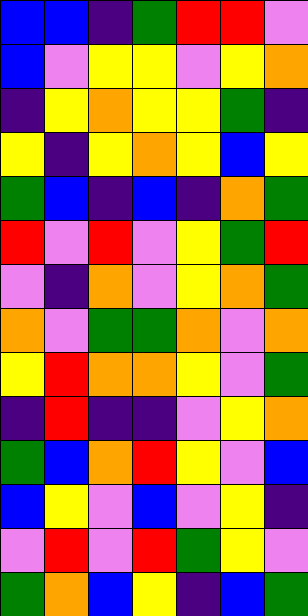[["blue", "blue", "indigo", "green", "red", "red", "violet"], ["blue", "violet", "yellow", "yellow", "violet", "yellow", "orange"], ["indigo", "yellow", "orange", "yellow", "yellow", "green", "indigo"], ["yellow", "indigo", "yellow", "orange", "yellow", "blue", "yellow"], ["green", "blue", "indigo", "blue", "indigo", "orange", "green"], ["red", "violet", "red", "violet", "yellow", "green", "red"], ["violet", "indigo", "orange", "violet", "yellow", "orange", "green"], ["orange", "violet", "green", "green", "orange", "violet", "orange"], ["yellow", "red", "orange", "orange", "yellow", "violet", "green"], ["indigo", "red", "indigo", "indigo", "violet", "yellow", "orange"], ["green", "blue", "orange", "red", "yellow", "violet", "blue"], ["blue", "yellow", "violet", "blue", "violet", "yellow", "indigo"], ["violet", "red", "violet", "red", "green", "yellow", "violet"], ["green", "orange", "blue", "yellow", "indigo", "blue", "green"]]